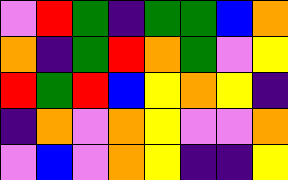[["violet", "red", "green", "indigo", "green", "green", "blue", "orange"], ["orange", "indigo", "green", "red", "orange", "green", "violet", "yellow"], ["red", "green", "red", "blue", "yellow", "orange", "yellow", "indigo"], ["indigo", "orange", "violet", "orange", "yellow", "violet", "violet", "orange"], ["violet", "blue", "violet", "orange", "yellow", "indigo", "indigo", "yellow"]]